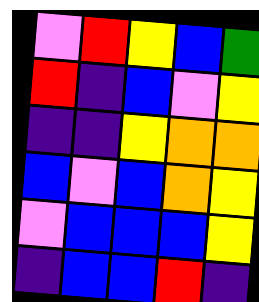[["violet", "red", "yellow", "blue", "green"], ["red", "indigo", "blue", "violet", "yellow"], ["indigo", "indigo", "yellow", "orange", "orange"], ["blue", "violet", "blue", "orange", "yellow"], ["violet", "blue", "blue", "blue", "yellow"], ["indigo", "blue", "blue", "red", "indigo"]]